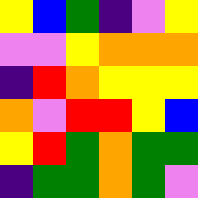[["yellow", "blue", "green", "indigo", "violet", "yellow"], ["violet", "violet", "yellow", "orange", "orange", "orange"], ["indigo", "red", "orange", "yellow", "yellow", "yellow"], ["orange", "violet", "red", "red", "yellow", "blue"], ["yellow", "red", "green", "orange", "green", "green"], ["indigo", "green", "green", "orange", "green", "violet"]]